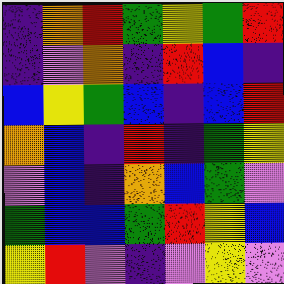[["indigo", "orange", "red", "green", "yellow", "green", "red"], ["indigo", "violet", "orange", "indigo", "red", "blue", "indigo"], ["blue", "yellow", "green", "blue", "indigo", "blue", "red"], ["orange", "blue", "indigo", "red", "indigo", "green", "yellow"], ["violet", "blue", "indigo", "orange", "blue", "green", "violet"], ["green", "blue", "blue", "green", "red", "yellow", "blue"], ["yellow", "red", "violet", "indigo", "violet", "yellow", "violet"]]